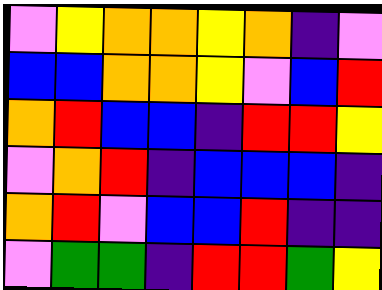[["violet", "yellow", "orange", "orange", "yellow", "orange", "indigo", "violet"], ["blue", "blue", "orange", "orange", "yellow", "violet", "blue", "red"], ["orange", "red", "blue", "blue", "indigo", "red", "red", "yellow"], ["violet", "orange", "red", "indigo", "blue", "blue", "blue", "indigo"], ["orange", "red", "violet", "blue", "blue", "red", "indigo", "indigo"], ["violet", "green", "green", "indigo", "red", "red", "green", "yellow"]]